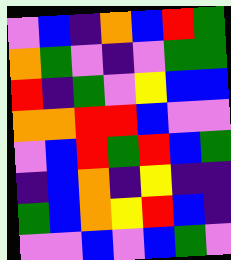[["violet", "blue", "indigo", "orange", "blue", "red", "green"], ["orange", "green", "violet", "indigo", "violet", "green", "green"], ["red", "indigo", "green", "violet", "yellow", "blue", "blue"], ["orange", "orange", "red", "red", "blue", "violet", "violet"], ["violet", "blue", "red", "green", "red", "blue", "green"], ["indigo", "blue", "orange", "indigo", "yellow", "indigo", "indigo"], ["green", "blue", "orange", "yellow", "red", "blue", "indigo"], ["violet", "violet", "blue", "violet", "blue", "green", "violet"]]